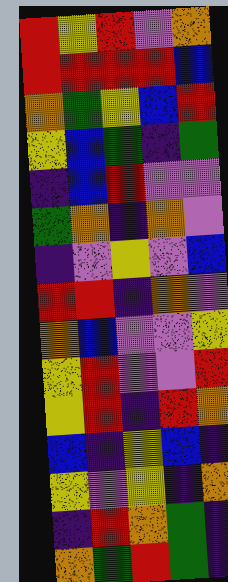[["red", "yellow", "red", "violet", "orange"], ["red", "red", "red", "red", "blue"], ["orange", "green", "yellow", "blue", "red"], ["yellow", "blue", "green", "indigo", "green"], ["indigo", "blue", "red", "violet", "violet"], ["green", "orange", "indigo", "orange", "violet"], ["indigo", "violet", "yellow", "violet", "blue"], ["red", "red", "indigo", "orange", "violet"], ["orange", "blue", "violet", "violet", "yellow"], ["yellow", "red", "violet", "violet", "red"], ["yellow", "red", "indigo", "red", "orange"], ["blue", "indigo", "yellow", "blue", "indigo"], ["yellow", "violet", "yellow", "indigo", "orange"], ["indigo", "red", "orange", "green", "indigo"], ["orange", "green", "red", "green", "indigo"]]